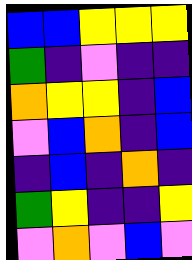[["blue", "blue", "yellow", "yellow", "yellow"], ["green", "indigo", "violet", "indigo", "indigo"], ["orange", "yellow", "yellow", "indigo", "blue"], ["violet", "blue", "orange", "indigo", "blue"], ["indigo", "blue", "indigo", "orange", "indigo"], ["green", "yellow", "indigo", "indigo", "yellow"], ["violet", "orange", "violet", "blue", "violet"]]